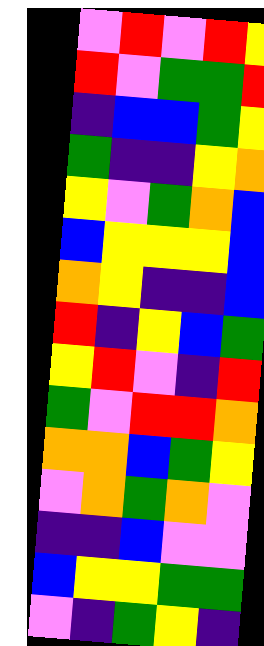[["violet", "red", "violet", "red", "yellow"], ["red", "violet", "green", "green", "red"], ["indigo", "blue", "blue", "green", "yellow"], ["green", "indigo", "indigo", "yellow", "orange"], ["yellow", "violet", "green", "orange", "blue"], ["blue", "yellow", "yellow", "yellow", "blue"], ["orange", "yellow", "indigo", "indigo", "blue"], ["red", "indigo", "yellow", "blue", "green"], ["yellow", "red", "violet", "indigo", "red"], ["green", "violet", "red", "red", "orange"], ["orange", "orange", "blue", "green", "yellow"], ["violet", "orange", "green", "orange", "violet"], ["indigo", "indigo", "blue", "violet", "violet"], ["blue", "yellow", "yellow", "green", "green"], ["violet", "indigo", "green", "yellow", "indigo"]]